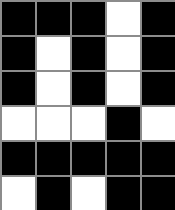[["black", "black", "black", "white", "black"], ["black", "white", "black", "white", "black"], ["black", "white", "black", "white", "black"], ["white", "white", "white", "black", "white"], ["black", "black", "black", "black", "black"], ["white", "black", "white", "black", "black"]]